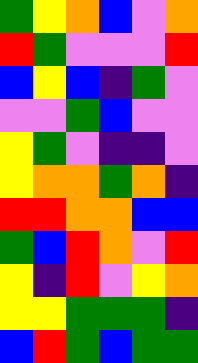[["green", "yellow", "orange", "blue", "violet", "orange"], ["red", "green", "violet", "violet", "violet", "red"], ["blue", "yellow", "blue", "indigo", "green", "violet"], ["violet", "violet", "green", "blue", "violet", "violet"], ["yellow", "green", "violet", "indigo", "indigo", "violet"], ["yellow", "orange", "orange", "green", "orange", "indigo"], ["red", "red", "orange", "orange", "blue", "blue"], ["green", "blue", "red", "orange", "violet", "red"], ["yellow", "indigo", "red", "violet", "yellow", "orange"], ["yellow", "yellow", "green", "green", "green", "indigo"], ["blue", "red", "green", "blue", "green", "green"]]